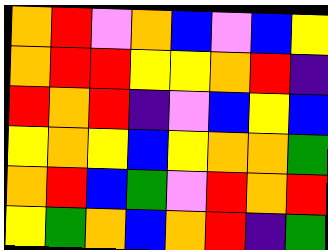[["orange", "red", "violet", "orange", "blue", "violet", "blue", "yellow"], ["orange", "red", "red", "yellow", "yellow", "orange", "red", "indigo"], ["red", "orange", "red", "indigo", "violet", "blue", "yellow", "blue"], ["yellow", "orange", "yellow", "blue", "yellow", "orange", "orange", "green"], ["orange", "red", "blue", "green", "violet", "red", "orange", "red"], ["yellow", "green", "orange", "blue", "orange", "red", "indigo", "green"]]